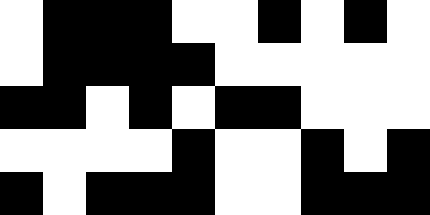[["white", "black", "black", "black", "white", "white", "black", "white", "black", "white"], ["white", "black", "black", "black", "black", "white", "white", "white", "white", "white"], ["black", "black", "white", "black", "white", "black", "black", "white", "white", "white"], ["white", "white", "white", "white", "black", "white", "white", "black", "white", "black"], ["black", "white", "black", "black", "black", "white", "white", "black", "black", "black"]]